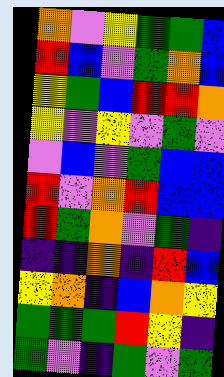[["orange", "violet", "yellow", "green", "green", "blue"], ["red", "blue", "violet", "green", "orange", "blue"], ["yellow", "green", "blue", "red", "red", "orange"], ["yellow", "violet", "yellow", "violet", "green", "violet"], ["violet", "blue", "violet", "green", "blue", "blue"], ["red", "violet", "orange", "red", "blue", "blue"], ["red", "green", "orange", "violet", "green", "indigo"], ["indigo", "indigo", "orange", "indigo", "red", "blue"], ["yellow", "orange", "indigo", "blue", "orange", "yellow"], ["green", "green", "green", "red", "yellow", "indigo"], ["green", "violet", "indigo", "green", "violet", "green"]]